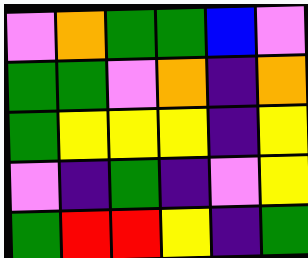[["violet", "orange", "green", "green", "blue", "violet"], ["green", "green", "violet", "orange", "indigo", "orange"], ["green", "yellow", "yellow", "yellow", "indigo", "yellow"], ["violet", "indigo", "green", "indigo", "violet", "yellow"], ["green", "red", "red", "yellow", "indigo", "green"]]